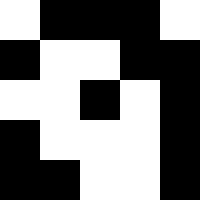[["white", "black", "black", "black", "white"], ["black", "white", "white", "black", "black"], ["white", "white", "black", "white", "black"], ["black", "white", "white", "white", "black"], ["black", "black", "white", "white", "black"]]